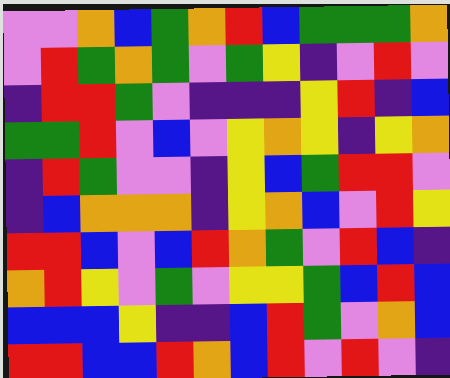[["violet", "violet", "orange", "blue", "green", "orange", "red", "blue", "green", "green", "green", "orange"], ["violet", "red", "green", "orange", "green", "violet", "green", "yellow", "indigo", "violet", "red", "violet"], ["indigo", "red", "red", "green", "violet", "indigo", "indigo", "indigo", "yellow", "red", "indigo", "blue"], ["green", "green", "red", "violet", "blue", "violet", "yellow", "orange", "yellow", "indigo", "yellow", "orange"], ["indigo", "red", "green", "violet", "violet", "indigo", "yellow", "blue", "green", "red", "red", "violet"], ["indigo", "blue", "orange", "orange", "orange", "indigo", "yellow", "orange", "blue", "violet", "red", "yellow"], ["red", "red", "blue", "violet", "blue", "red", "orange", "green", "violet", "red", "blue", "indigo"], ["orange", "red", "yellow", "violet", "green", "violet", "yellow", "yellow", "green", "blue", "red", "blue"], ["blue", "blue", "blue", "yellow", "indigo", "indigo", "blue", "red", "green", "violet", "orange", "blue"], ["red", "red", "blue", "blue", "red", "orange", "blue", "red", "violet", "red", "violet", "indigo"]]